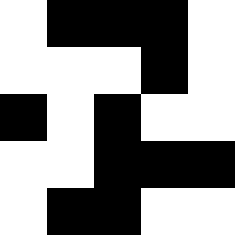[["white", "black", "black", "black", "white"], ["white", "white", "white", "black", "white"], ["black", "white", "black", "white", "white"], ["white", "white", "black", "black", "black"], ["white", "black", "black", "white", "white"]]